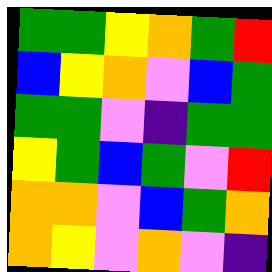[["green", "green", "yellow", "orange", "green", "red"], ["blue", "yellow", "orange", "violet", "blue", "green"], ["green", "green", "violet", "indigo", "green", "green"], ["yellow", "green", "blue", "green", "violet", "red"], ["orange", "orange", "violet", "blue", "green", "orange"], ["orange", "yellow", "violet", "orange", "violet", "indigo"]]